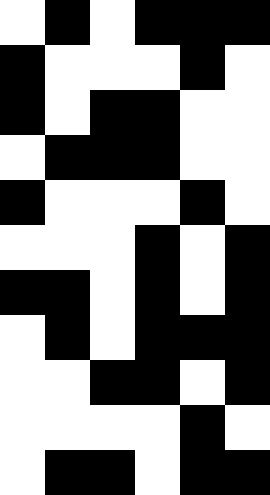[["white", "black", "white", "black", "black", "black"], ["black", "white", "white", "white", "black", "white"], ["black", "white", "black", "black", "white", "white"], ["white", "black", "black", "black", "white", "white"], ["black", "white", "white", "white", "black", "white"], ["white", "white", "white", "black", "white", "black"], ["black", "black", "white", "black", "white", "black"], ["white", "black", "white", "black", "black", "black"], ["white", "white", "black", "black", "white", "black"], ["white", "white", "white", "white", "black", "white"], ["white", "black", "black", "white", "black", "black"]]